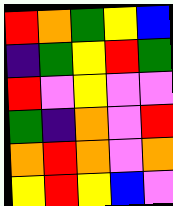[["red", "orange", "green", "yellow", "blue"], ["indigo", "green", "yellow", "red", "green"], ["red", "violet", "yellow", "violet", "violet"], ["green", "indigo", "orange", "violet", "red"], ["orange", "red", "orange", "violet", "orange"], ["yellow", "red", "yellow", "blue", "violet"]]